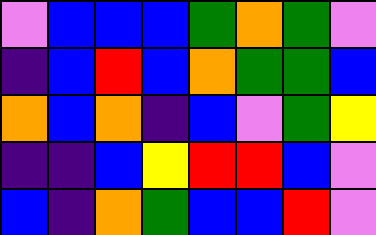[["violet", "blue", "blue", "blue", "green", "orange", "green", "violet"], ["indigo", "blue", "red", "blue", "orange", "green", "green", "blue"], ["orange", "blue", "orange", "indigo", "blue", "violet", "green", "yellow"], ["indigo", "indigo", "blue", "yellow", "red", "red", "blue", "violet"], ["blue", "indigo", "orange", "green", "blue", "blue", "red", "violet"]]